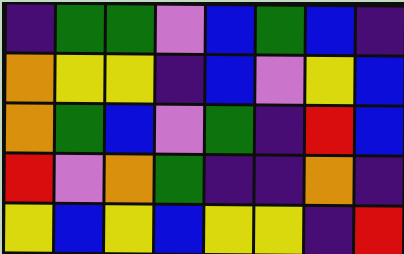[["indigo", "green", "green", "violet", "blue", "green", "blue", "indigo"], ["orange", "yellow", "yellow", "indigo", "blue", "violet", "yellow", "blue"], ["orange", "green", "blue", "violet", "green", "indigo", "red", "blue"], ["red", "violet", "orange", "green", "indigo", "indigo", "orange", "indigo"], ["yellow", "blue", "yellow", "blue", "yellow", "yellow", "indigo", "red"]]